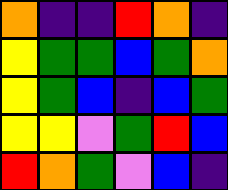[["orange", "indigo", "indigo", "red", "orange", "indigo"], ["yellow", "green", "green", "blue", "green", "orange"], ["yellow", "green", "blue", "indigo", "blue", "green"], ["yellow", "yellow", "violet", "green", "red", "blue"], ["red", "orange", "green", "violet", "blue", "indigo"]]